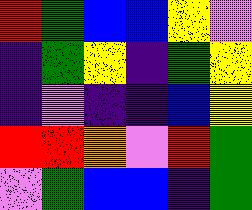[["red", "green", "blue", "blue", "yellow", "violet"], ["indigo", "green", "yellow", "indigo", "green", "yellow"], ["indigo", "violet", "indigo", "indigo", "blue", "yellow"], ["red", "red", "orange", "violet", "red", "green"], ["violet", "green", "blue", "blue", "indigo", "green"]]